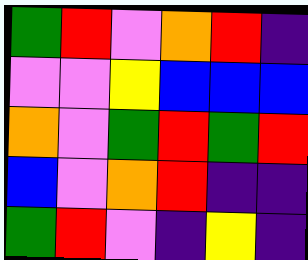[["green", "red", "violet", "orange", "red", "indigo"], ["violet", "violet", "yellow", "blue", "blue", "blue"], ["orange", "violet", "green", "red", "green", "red"], ["blue", "violet", "orange", "red", "indigo", "indigo"], ["green", "red", "violet", "indigo", "yellow", "indigo"]]